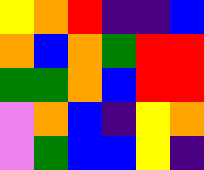[["yellow", "orange", "red", "indigo", "indigo", "blue"], ["orange", "blue", "orange", "green", "red", "red"], ["green", "green", "orange", "blue", "red", "red"], ["violet", "orange", "blue", "indigo", "yellow", "orange"], ["violet", "green", "blue", "blue", "yellow", "indigo"]]